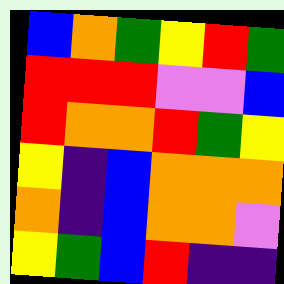[["blue", "orange", "green", "yellow", "red", "green"], ["red", "red", "red", "violet", "violet", "blue"], ["red", "orange", "orange", "red", "green", "yellow"], ["yellow", "indigo", "blue", "orange", "orange", "orange"], ["orange", "indigo", "blue", "orange", "orange", "violet"], ["yellow", "green", "blue", "red", "indigo", "indigo"]]